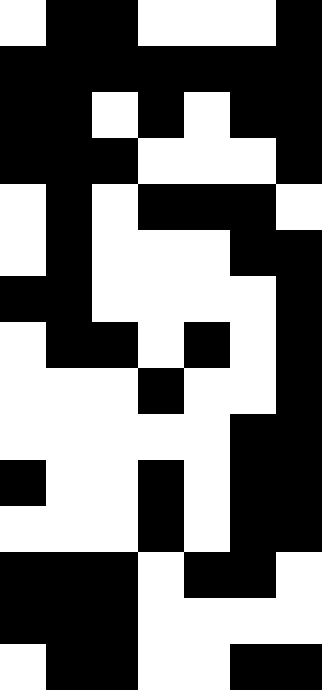[["white", "black", "black", "white", "white", "white", "black"], ["black", "black", "black", "black", "black", "black", "black"], ["black", "black", "white", "black", "white", "black", "black"], ["black", "black", "black", "white", "white", "white", "black"], ["white", "black", "white", "black", "black", "black", "white"], ["white", "black", "white", "white", "white", "black", "black"], ["black", "black", "white", "white", "white", "white", "black"], ["white", "black", "black", "white", "black", "white", "black"], ["white", "white", "white", "black", "white", "white", "black"], ["white", "white", "white", "white", "white", "black", "black"], ["black", "white", "white", "black", "white", "black", "black"], ["white", "white", "white", "black", "white", "black", "black"], ["black", "black", "black", "white", "black", "black", "white"], ["black", "black", "black", "white", "white", "white", "white"], ["white", "black", "black", "white", "white", "black", "black"]]